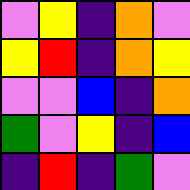[["violet", "yellow", "indigo", "orange", "violet"], ["yellow", "red", "indigo", "orange", "yellow"], ["violet", "violet", "blue", "indigo", "orange"], ["green", "violet", "yellow", "indigo", "blue"], ["indigo", "red", "indigo", "green", "violet"]]